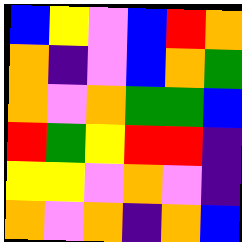[["blue", "yellow", "violet", "blue", "red", "orange"], ["orange", "indigo", "violet", "blue", "orange", "green"], ["orange", "violet", "orange", "green", "green", "blue"], ["red", "green", "yellow", "red", "red", "indigo"], ["yellow", "yellow", "violet", "orange", "violet", "indigo"], ["orange", "violet", "orange", "indigo", "orange", "blue"]]